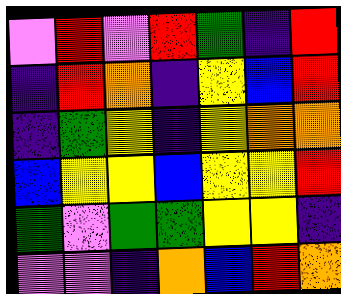[["violet", "red", "violet", "red", "green", "indigo", "red"], ["indigo", "red", "orange", "indigo", "yellow", "blue", "red"], ["indigo", "green", "yellow", "indigo", "yellow", "orange", "orange"], ["blue", "yellow", "yellow", "blue", "yellow", "yellow", "red"], ["green", "violet", "green", "green", "yellow", "yellow", "indigo"], ["violet", "violet", "indigo", "orange", "blue", "red", "orange"]]